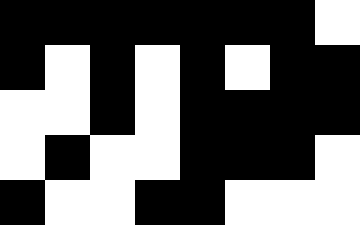[["black", "black", "black", "black", "black", "black", "black", "white"], ["black", "white", "black", "white", "black", "white", "black", "black"], ["white", "white", "black", "white", "black", "black", "black", "black"], ["white", "black", "white", "white", "black", "black", "black", "white"], ["black", "white", "white", "black", "black", "white", "white", "white"]]